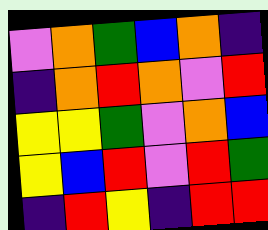[["violet", "orange", "green", "blue", "orange", "indigo"], ["indigo", "orange", "red", "orange", "violet", "red"], ["yellow", "yellow", "green", "violet", "orange", "blue"], ["yellow", "blue", "red", "violet", "red", "green"], ["indigo", "red", "yellow", "indigo", "red", "red"]]